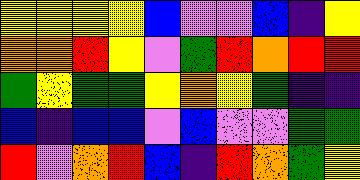[["yellow", "yellow", "yellow", "yellow", "blue", "violet", "violet", "blue", "indigo", "yellow"], ["orange", "orange", "red", "yellow", "violet", "green", "red", "orange", "red", "red"], ["green", "yellow", "green", "green", "yellow", "orange", "yellow", "green", "indigo", "indigo"], ["blue", "indigo", "blue", "blue", "violet", "blue", "violet", "violet", "green", "green"], ["red", "violet", "orange", "red", "blue", "indigo", "red", "orange", "green", "yellow"]]